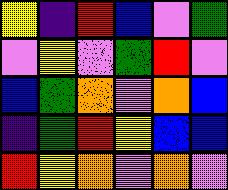[["yellow", "indigo", "red", "blue", "violet", "green"], ["violet", "yellow", "violet", "green", "red", "violet"], ["blue", "green", "orange", "violet", "orange", "blue"], ["indigo", "green", "red", "yellow", "blue", "blue"], ["red", "yellow", "orange", "violet", "orange", "violet"]]